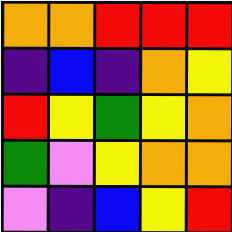[["orange", "orange", "red", "red", "red"], ["indigo", "blue", "indigo", "orange", "yellow"], ["red", "yellow", "green", "yellow", "orange"], ["green", "violet", "yellow", "orange", "orange"], ["violet", "indigo", "blue", "yellow", "red"]]